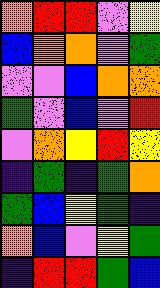[["orange", "red", "red", "violet", "yellow"], ["blue", "orange", "orange", "violet", "green"], ["violet", "violet", "blue", "orange", "orange"], ["green", "violet", "blue", "violet", "red"], ["violet", "orange", "yellow", "red", "yellow"], ["indigo", "green", "indigo", "green", "orange"], ["green", "blue", "yellow", "green", "indigo"], ["orange", "blue", "violet", "yellow", "green"], ["indigo", "red", "red", "green", "blue"]]